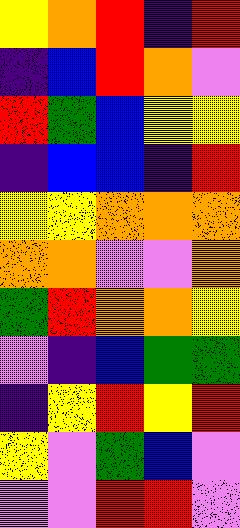[["yellow", "orange", "red", "indigo", "red"], ["indigo", "blue", "red", "orange", "violet"], ["red", "green", "blue", "yellow", "yellow"], ["indigo", "blue", "blue", "indigo", "red"], ["yellow", "yellow", "orange", "orange", "orange"], ["orange", "orange", "violet", "violet", "orange"], ["green", "red", "orange", "orange", "yellow"], ["violet", "indigo", "blue", "green", "green"], ["indigo", "yellow", "red", "yellow", "red"], ["yellow", "violet", "green", "blue", "violet"], ["violet", "violet", "red", "red", "violet"]]